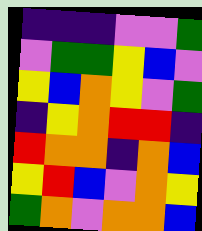[["indigo", "indigo", "indigo", "violet", "violet", "green"], ["violet", "green", "green", "yellow", "blue", "violet"], ["yellow", "blue", "orange", "yellow", "violet", "green"], ["indigo", "yellow", "orange", "red", "red", "indigo"], ["red", "orange", "orange", "indigo", "orange", "blue"], ["yellow", "red", "blue", "violet", "orange", "yellow"], ["green", "orange", "violet", "orange", "orange", "blue"]]